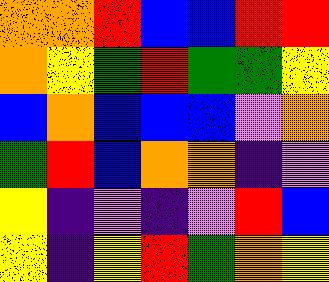[["orange", "orange", "red", "blue", "blue", "red", "red"], ["orange", "yellow", "green", "red", "green", "green", "yellow"], ["blue", "orange", "blue", "blue", "blue", "violet", "orange"], ["green", "red", "blue", "orange", "orange", "indigo", "violet"], ["yellow", "indigo", "violet", "indigo", "violet", "red", "blue"], ["yellow", "indigo", "yellow", "red", "green", "orange", "yellow"]]